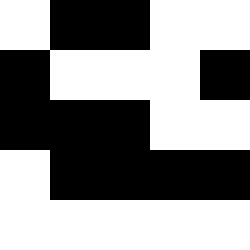[["white", "black", "black", "white", "white"], ["black", "white", "white", "white", "black"], ["black", "black", "black", "white", "white"], ["white", "black", "black", "black", "black"], ["white", "white", "white", "white", "white"]]